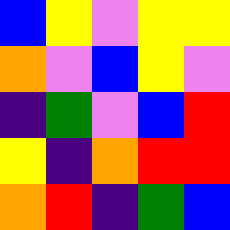[["blue", "yellow", "violet", "yellow", "yellow"], ["orange", "violet", "blue", "yellow", "violet"], ["indigo", "green", "violet", "blue", "red"], ["yellow", "indigo", "orange", "red", "red"], ["orange", "red", "indigo", "green", "blue"]]